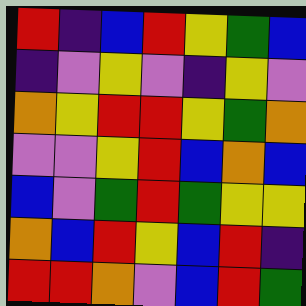[["red", "indigo", "blue", "red", "yellow", "green", "blue"], ["indigo", "violet", "yellow", "violet", "indigo", "yellow", "violet"], ["orange", "yellow", "red", "red", "yellow", "green", "orange"], ["violet", "violet", "yellow", "red", "blue", "orange", "blue"], ["blue", "violet", "green", "red", "green", "yellow", "yellow"], ["orange", "blue", "red", "yellow", "blue", "red", "indigo"], ["red", "red", "orange", "violet", "blue", "red", "green"]]